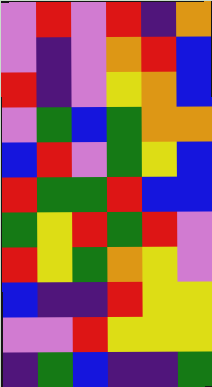[["violet", "red", "violet", "red", "indigo", "orange"], ["violet", "indigo", "violet", "orange", "red", "blue"], ["red", "indigo", "violet", "yellow", "orange", "blue"], ["violet", "green", "blue", "green", "orange", "orange"], ["blue", "red", "violet", "green", "yellow", "blue"], ["red", "green", "green", "red", "blue", "blue"], ["green", "yellow", "red", "green", "red", "violet"], ["red", "yellow", "green", "orange", "yellow", "violet"], ["blue", "indigo", "indigo", "red", "yellow", "yellow"], ["violet", "violet", "red", "yellow", "yellow", "yellow"], ["indigo", "green", "blue", "indigo", "indigo", "green"]]